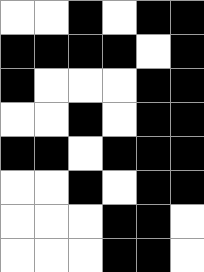[["white", "white", "black", "white", "black", "black"], ["black", "black", "black", "black", "white", "black"], ["black", "white", "white", "white", "black", "black"], ["white", "white", "black", "white", "black", "black"], ["black", "black", "white", "black", "black", "black"], ["white", "white", "black", "white", "black", "black"], ["white", "white", "white", "black", "black", "white"], ["white", "white", "white", "black", "black", "white"]]